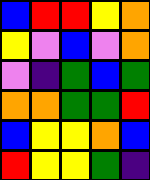[["blue", "red", "red", "yellow", "orange"], ["yellow", "violet", "blue", "violet", "orange"], ["violet", "indigo", "green", "blue", "green"], ["orange", "orange", "green", "green", "red"], ["blue", "yellow", "yellow", "orange", "blue"], ["red", "yellow", "yellow", "green", "indigo"]]